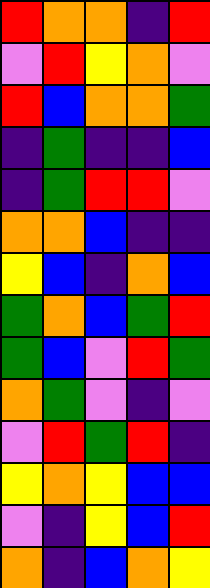[["red", "orange", "orange", "indigo", "red"], ["violet", "red", "yellow", "orange", "violet"], ["red", "blue", "orange", "orange", "green"], ["indigo", "green", "indigo", "indigo", "blue"], ["indigo", "green", "red", "red", "violet"], ["orange", "orange", "blue", "indigo", "indigo"], ["yellow", "blue", "indigo", "orange", "blue"], ["green", "orange", "blue", "green", "red"], ["green", "blue", "violet", "red", "green"], ["orange", "green", "violet", "indigo", "violet"], ["violet", "red", "green", "red", "indigo"], ["yellow", "orange", "yellow", "blue", "blue"], ["violet", "indigo", "yellow", "blue", "red"], ["orange", "indigo", "blue", "orange", "yellow"]]